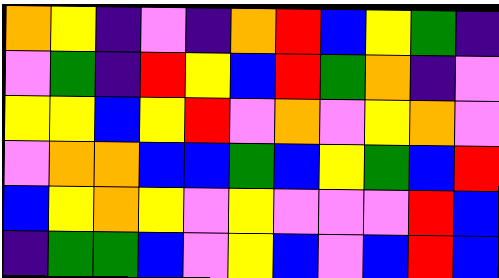[["orange", "yellow", "indigo", "violet", "indigo", "orange", "red", "blue", "yellow", "green", "indigo"], ["violet", "green", "indigo", "red", "yellow", "blue", "red", "green", "orange", "indigo", "violet"], ["yellow", "yellow", "blue", "yellow", "red", "violet", "orange", "violet", "yellow", "orange", "violet"], ["violet", "orange", "orange", "blue", "blue", "green", "blue", "yellow", "green", "blue", "red"], ["blue", "yellow", "orange", "yellow", "violet", "yellow", "violet", "violet", "violet", "red", "blue"], ["indigo", "green", "green", "blue", "violet", "yellow", "blue", "violet", "blue", "red", "blue"]]